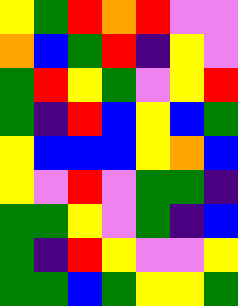[["yellow", "green", "red", "orange", "red", "violet", "violet"], ["orange", "blue", "green", "red", "indigo", "yellow", "violet"], ["green", "red", "yellow", "green", "violet", "yellow", "red"], ["green", "indigo", "red", "blue", "yellow", "blue", "green"], ["yellow", "blue", "blue", "blue", "yellow", "orange", "blue"], ["yellow", "violet", "red", "violet", "green", "green", "indigo"], ["green", "green", "yellow", "violet", "green", "indigo", "blue"], ["green", "indigo", "red", "yellow", "violet", "violet", "yellow"], ["green", "green", "blue", "green", "yellow", "yellow", "green"]]